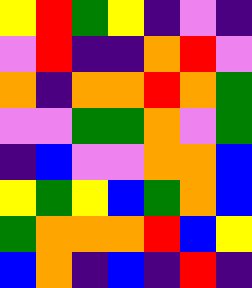[["yellow", "red", "green", "yellow", "indigo", "violet", "indigo"], ["violet", "red", "indigo", "indigo", "orange", "red", "violet"], ["orange", "indigo", "orange", "orange", "red", "orange", "green"], ["violet", "violet", "green", "green", "orange", "violet", "green"], ["indigo", "blue", "violet", "violet", "orange", "orange", "blue"], ["yellow", "green", "yellow", "blue", "green", "orange", "blue"], ["green", "orange", "orange", "orange", "red", "blue", "yellow"], ["blue", "orange", "indigo", "blue", "indigo", "red", "indigo"]]